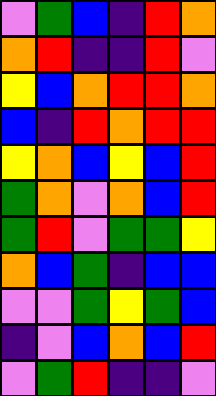[["violet", "green", "blue", "indigo", "red", "orange"], ["orange", "red", "indigo", "indigo", "red", "violet"], ["yellow", "blue", "orange", "red", "red", "orange"], ["blue", "indigo", "red", "orange", "red", "red"], ["yellow", "orange", "blue", "yellow", "blue", "red"], ["green", "orange", "violet", "orange", "blue", "red"], ["green", "red", "violet", "green", "green", "yellow"], ["orange", "blue", "green", "indigo", "blue", "blue"], ["violet", "violet", "green", "yellow", "green", "blue"], ["indigo", "violet", "blue", "orange", "blue", "red"], ["violet", "green", "red", "indigo", "indigo", "violet"]]